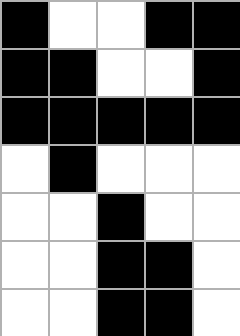[["black", "white", "white", "black", "black"], ["black", "black", "white", "white", "black"], ["black", "black", "black", "black", "black"], ["white", "black", "white", "white", "white"], ["white", "white", "black", "white", "white"], ["white", "white", "black", "black", "white"], ["white", "white", "black", "black", "white"]]